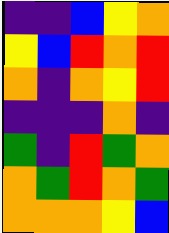[["indigo", "indigo", "blue", "yellow", "orange"], ["yellow", "blue", "red", "orange", "red"], ["orange", "indigo", "orange", "yellow", "red"], ["indigo", "indigo", "indigo", "orange", "indigo"], ["green", "indigo", "red", "green", "orange"], ["orange", "green", "red", "orange", "green"], ["orange", "orange", "orange", "yellow", "blue"]]